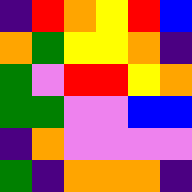[["indigo", "red", "orange", "yellow", "red", "blue"], ["orange", "green", "yellow", "yellow", "orange", "indigo"], ["green", "violet", "red", "red", "yellow", "orange"], ["green", "green", "violet", "violet", "blue", "blue"], ["indigo", "orange", "violet", "violet", "violet", "violet"], ["green", "indigo", "orange", "orange", "orange", "indigo"]]